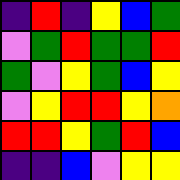[["indigo", "red", "indigo", "yellow", "blue", "green"], ["violet", "green", "red", "green", "green", "red"], ["green", "violet", "yellow", "green", "blue", "yellow"], ["violet", "yellow", "red", "red", "yellow", "orange"], ["red", "red", "yellow", "green", "red", "blue"], ["indigo", "indigo", "blue", "violet", "yellow", "yellow"]]